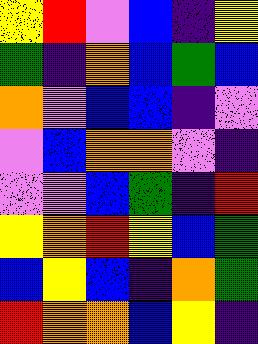[["yellow", "red", "violet", "blue", "indigo", "yellow"], ["green", "indigo", "orange", "blue", "green", "blue"], ["orange", "violet", "blue", "blue", "indigo", "violet"], ["violet", "blue", "orange", "orange", "violet", "indigo"], ["violet", "violet", "blue", "green", "indigo", "red"], ["yellow", "orange", "red", "yellow", "blue", "green"], ["blue", "yellow", "blue", "indigo", "orange", "green"], ["red", "orange", "orange", "blue", "yellow", "indigo"]]